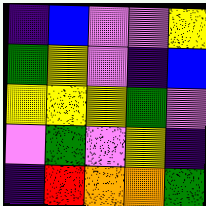[["indigo", "blue", "violet", "violet", "yellow"], ["green", "yellow", "violet", "indigo", "blue"], ["yellow", "yellow", "yellow", "green", "violet"], ["violet", "green", "violet", "yellow", "indigo"], ["indigo", "red", "orange", "orange", "green"]]